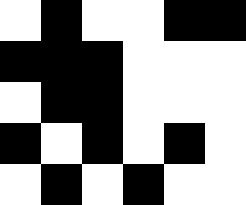[["white", "black", "white", "white", "black", "black"], ["black", "black", "black", "white", "white", "white"], ["white", "black", "black", "white", "white", "white"], ["black", "white", "black", "white", "black", "white"], ["white", "black", "white", "black", "white", "white"]]